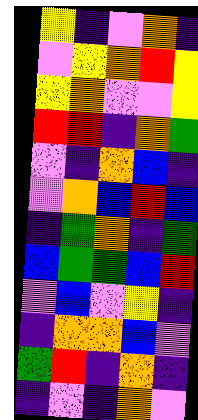[["yellow", "indigo", "violet", "orange", "indigo"], ["violet", "yellow", "orange", "red", "yellow"], ["yellow", "orange", "violet", "violet", "yellow"], ["red", "red", "indigo", "orange", "green"], ["violet", "indigo", "orange", "blue", "indigo"], ["violet", "orange", "blue", "red", "blue"], ["indigo", "green", "orange", "indigo", "green"], ["blue", "green", "green", "blue", "red"], ["violet", "blue", "violet", "yellow", "indigo"], ["indigo", "orange", "orange", "blue", "violet"], ["green", "red", "indigo", "orange", "indigo"], ["indigo", "violet", "indigo", "orange", "violet"]]